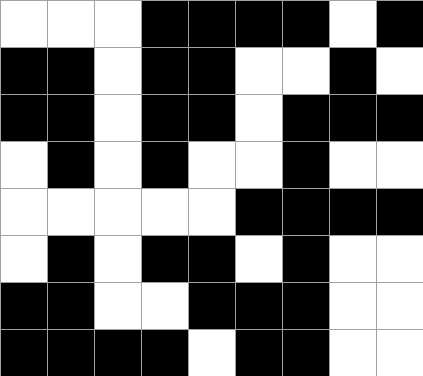[["white", "white", "white", "black", "black", "black", "black", "white", "black"], ["black", "black", "white", "black", "black", "white", "white", "black", "white"], ["black", "black", "white", "black", "black", "white", "black", "black", "black"], ["white", "black", "white", "black", "white", "white", "black", "white", "white"], ["white", "white", "white", "white", "white", "black", "black", "black", "black"], ["white", "black", "white", "black", "black", "white", "black", "white", "white"], ["black", "black", "white", "white", "black", "black", "black", "white", "white"], ["black", "black", "black", "black", "white", "black", "black", "white", "white"]]